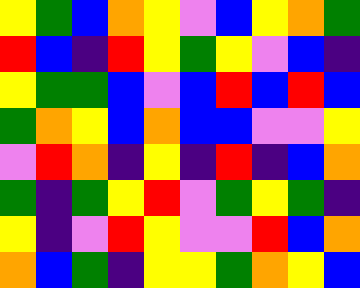[["yellow", "green", "blue", "orange", "yellow", "violet", "blue", "yellow", "orange", "green"], ["red", "blue", "indigo", "red", "yellow", "green", "yellow", "violet", "blue", "indigo"], ["yellow", "green", "green", "blue", "violet", "blue", "red", "blue", "red", "blue"], ["green", "orange", "yellow", "blue", "orange", "blue", "blue", "violet", "violet", "yellow"], ["violet", "red", "orange", "indigo", "yellow", "indigo", "red", "indigo", "blue", "orange"], ["green", "indigo", "green", "yellow", "red", "violet", "green", "yellow", "green", "indigo"], ["yellow", "indigo", "violet", "red", "yellow", "violet", "violet", "red", "blue", "orange"], ["orange", "blue", "green", "indigo", "yellow", "yellow", "green", "orange", "yellow", "blue"]]